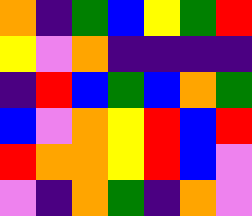[["orange", "indigo", "green", "blue", "yellow", "green", "red"], ["yellow", "violet", "orange", "indigo", "indigo", "indigo", "indigo"], ["indigo", "red", "blue", "green", "blue", "orange", "green"], ["blue", "violet", "orange", "yellow", "red", "blue", "red"], ["red", "orange", "orange", "yellow", "red", "blue", "violet"], ["violet", "indigo", "orange", "green", "indigo", "orange", "violet"]]